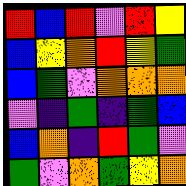[["red", "blue", "red", "violet", "red", "yellow"], ["blue", "yellow", "orange", "red", "yellow", "green"], ["blue", "green", "violet", "orange", "orange", "orange"], ["violet", "indigo", "green", "indigo", "green", "blue"], ["blue", "orange", "indigo", "red", "green", "violet"], ["green", "violet", "orange", "green", "yellow", "orange"]]